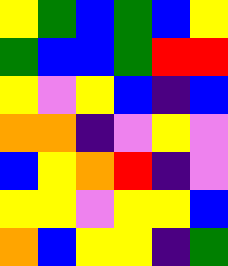[["yellow", "green", "blue", "green", "blue", "yellow"], ["green", "blue", "blue", "green", "red", "red"], ["yellow", "violet", "yellow", "blue", "indigo", "blue"], ["orange", "orange", "indigo", "violet", "yellow", "violet"], ["blue", "yellow", "orange", "red", "indigo", "violet"], ["yellow", "yellow", "violet", "yellow", "yellow", "blue"], ["orange", "blue", "yellow", "yellow", "indigo", "green"]]